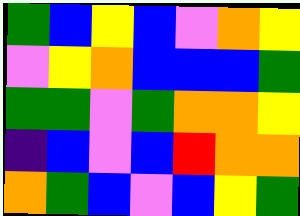[["green", "blue", "yellow", "blue", "violet", "orange", "yellow"], ["violet", "yellow", "orange", "blue", "blue", "blue", "green"], ["green", "green", "violet", "green", "orange", "orange", "yellow"], ["indigo", "blue", "violet", "blue", "red", "orange", "orange"], ["orange", "green", "blue", "violet", "blue", "yellow", "green"]]